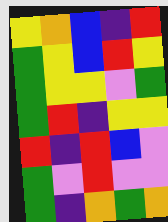[["yellow", "orange", "blue", "indigo", "red"], ["green", "yellow", "blue", "red", "yellow"], ["green", "yellow", "yellow", "violet", "green"], ["green", "red", "indigo", "yellow", "yellow"], ["red", "indigo", "red", "blue", "violet"], ["green", "violet", "red", "violet", "violet"], ["green", "indigo", "orange", "green", "orange"]]